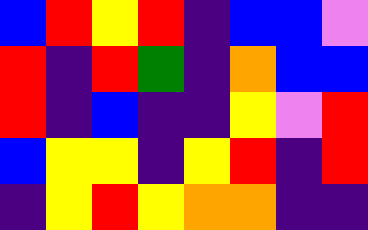[["blue", "red", "yellow", "red", "indigo", "blue", "blue", "violet"], ["red", "indigo", "red", "green", "indigo", "orange", "blue", "blue"], ["red", "indigo", "blue", "indigo", "indigo", "yellow", "violet", "red"], ["blue", "yellow", "yellow", "indigo", "yellow", "red", "indigo", "red"], ["indigo", "yellow", "red", "yellow", "orange", "orange", "indigo", "indigo"]]